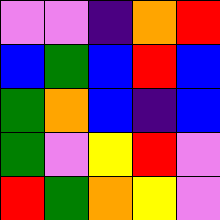[["violet", "violet", "indigo", "orange", "red"], ["blue", "green", "blue", "red", "blue"], ["green", "orange", "blue", "indigo", "blue"], ["green", "violet", "yellow", "red", "violet"], ["red", "green", "orange", "yellow", "violet"]]